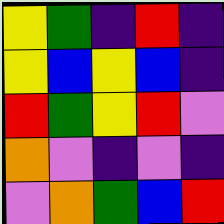[["yellow", "green", "indigo", "red", "indigo"], ["yellow", "blue", "yellow", "blue", "indigo"], ["red", "green", "yellow", "red", "violet"], ["orange", "violet", "indigo", "violet", "indigo"], ["violet", "orange", "green", "blue", "red"]]